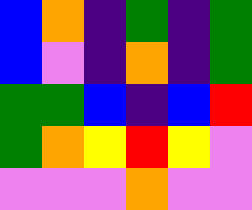[["blue", "orange", "indigo", "green", "indigo", "green"], ["blue", "violet", "indigo", "orange", "indigo", "green"], ["green", "green", "blue", "indigo", "blue", "red"], ["green", "orange", "yellow", "red", "yellow", "violet"], ["violet", "violet", "violet", "orange", "violet", "violet"]]